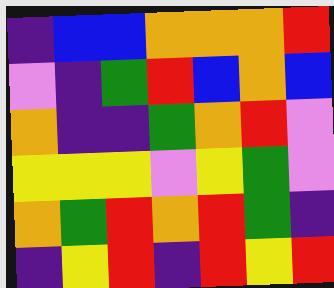[["indigo", "blue", "blue", "orange", "orange", "orange", "red"], ["violet", "indigo", "green", "red", "blue", "orange", "blue"], ["orange", "indigo", "indigo", "green", "orange", "red", "violet"], ["yellow", "yellow", "yellow", "violet", "yellow", "green", "violet"], ["orange", "green", "red", "orange", "red", "green", "indigo"], ["indigo", "yellow", "red", "indigo", "red", "yellow", "red"]]